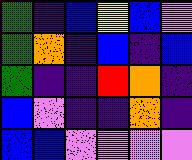[["green", "indigo", "blue", "yellow", "blue", "violet"], ["green", "orange", "indigo", "blue", "indigo", "blue"], ["green", "indigo", "indigo", "red", "orange", "indigo"], ["blue", "violet", "indigo", "indigo", "orange", "indigo"], ["blue", "blue", "violet", "violet", "violet", "violet"]]